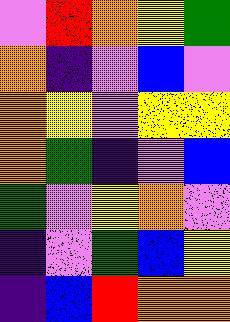[["violet", "red", "orange", "yellow", "green"], ["orange", "indigo", "violet", "blue", "violet"], ["orange", "yellow", "violet", "yellow", "yellow"], ["orange", "green", "indigo", "violet", "blue"], ["green", "violet", "yellow", "orange", "violet"], ["indigo", "violet", "green", "blue", "yellow"], ["indigo", "blue", "red", "orange", "orange"]]